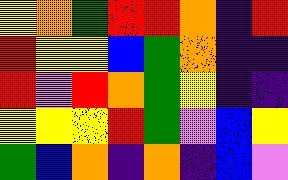[["yellow", "orange", "green", "red", "red", "orange", "indigo", "red"], ["red", "yellow", "yellow", "blue", "green", "orange", "indigo", "indigo"], ["red", "violet", "red", "orange", "green", "yellow", "indigo", "indigo"], ["yellow", "yellow", "yellow", "red", "green", "violet", "blue", "yellow"], ["green", "blue", "orange", "indigo", "orange", "indigo", "blue", "violet"]]